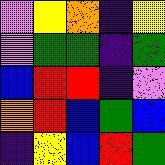[["violet", "yellow", "orange", "indigo", "yellow"], ["violet", "green", "green", "indigo", "green"], ["blue", "red", "red", "indigo", "violet"], ["orange", "red", "blue", "green", "blue"], ["indigo", "yellow", "blue", "red", "green"]]